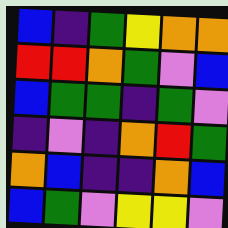[["blue", "indigo", "green", "yellow", "orange", "orange"], ["red", "red", "orange", "green", "violet", "blue"], ["blue", "green", "green", "indigo", "green", "violet"], ["indigo", "violet", "indigo", "orange", "red", "green"], ["orange", "blue", "indigo", "indigo", "orange", "blue"], ["blue", "green", "violet", "yellow", "yellow", "violet"]]